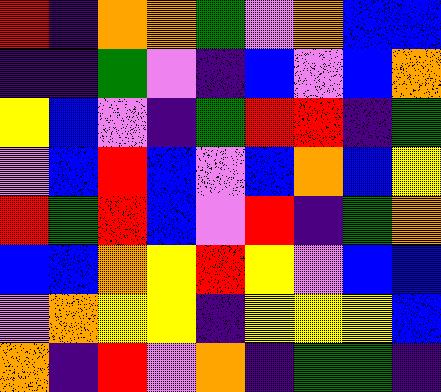[["red", "indigo", "orange", "orange", "green", "violet", "orange", "blue", "blue"], ["indigo", "indigo", "green", "violet", "indigo", "blue", "violet", "blue", "orange"], ["yellow", "blue", "violet", "indigo", "green", "red", "red", "indigo", "green"], ["violet", "blue", "red", "blue", "violet", "blue", "orange", "blue", "yellow"], ["red", "green", "red", "blue", "violet", "red", "indigo", "green", "orange"], ["blue", "blue", "orange", "yellow", "red", "yellow", "violet", "blue", "blue"], ["violet", "orange", "yellow", "yellow", "indigo", "yellow", "yellow", "yellow", "blue"], ["orange", "indigo", "red", "violet", "orange", "indigo", "green", "green", "indigo"]]